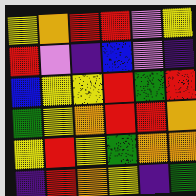[["yellow", "orange", "red", "red", "violet", "yellow"], ["red", "violet", "indigo", "blue", "violet", "indigo"], ["blue", "yellow", "yellow", "red", "green", "red"], ["green", "yellow", "orange", "red", "red", "orange"], ["yellow", "red", "yellow", "green", "orange", "orange"], ["indigo", "red", "orange", "yellow", "indigo", "green"]]